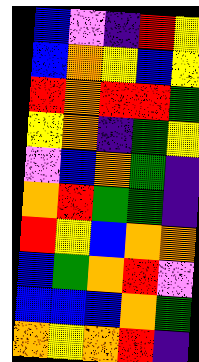[["blue", "violet", "indigo", "red", "yellow"], ["blue", "orange", "yellow", "blue", "yellow"], ["red", "orange", "red", "red", "green"], ["yellow", "orange", "indigo", "green", "yellow"], ["violet", "blue", "orange", "green", "indigo"], ["orange", "red", "green", "green", "indigo"], ["red", "yellow", "blue", "orange", "orange"], ["blue", "green", "orange", "red", "violet"], ["blue", "blue", "blue", "orange", "green"], ["orange", "yellow", "orange", "red", "indigo"]]